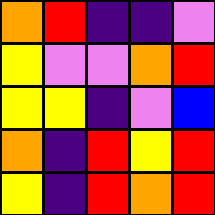[["orange", "red", "indigo", "indigo", "violet"], ["yellow", "violet", "violet", "orange", "red"], ["yellow", "yellow", "indigo", "violet", "blue"], ["orange", "indigo", "red", "yellow", "red"], ["yellow", "indigo", "red", "orange", "red"]]